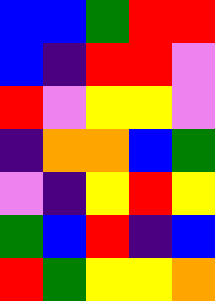[["blue", "blue", "green", "red", "red"], ["blue", "indigo", "red", "red", "violet"], ["red", "violet", "yellow", "yellow", "violet"], ["indigo", "orange", "orange", "blue", "green"], ["violet", "indigo", "yellow", "red", "yellow"], ["green", "blue", "red", "indigo", "blue"], ["red", "green", "yellow", "yellow", "orange"]]